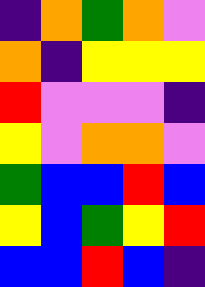[["indigo", "orange", "green", "orange", "violet"], ["orange", "indigo", "yellow", "yellow", "yellow"], ["red", "violet", "violet", "violet", "indigo"], ["yellow", "violet", "orange", "orange", "violet"], ["green", "blue", "blue", "red", "blue"], ["yellow", "blue", "green", "yellow", "red"], ["blue", "blue", "red", "blue", "indigo"]]